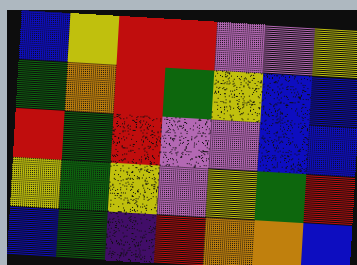[["blue", "yellow", "red", "red", "violet", "violet", "yellow"], ["green", "orange", "red", "green", "yellow", "blue", "blue"], ["red", "green", "red", "violet", "violet", "blue", "blue"], ["yellow", "green", "yellow", "violet", "yellow", "green", "red"], ["blue", "green", "indigo", "red", "orange", "orange", "blue"]]